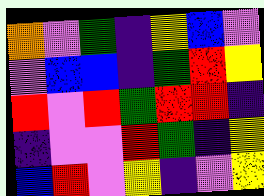[["orange", "violet", "green", "indigo", "yellow", "blue", "violet"], ["violet", "blue", "blue", "indigo", "green", "red", "yellow"], ["red", "violet", "red", "green", "red", "red", "indigo"], ["indigo", "violet", "violet", "red", "green", "indigo", "yellow"], ["blue", "red", "violet", "yellow", "indigo", "violet", "yellow"]]